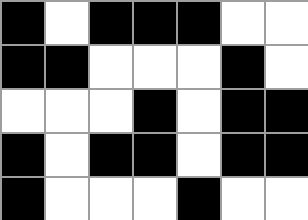[["black", "white", "black", "black", "black", "white", "white"], ["black", "black", "white", "white", "white", "black", "white"], ["white", "white", "white", "black", "white", "black", "black"], ["black", "white", "black", "black", "white", "black", "black"], ["black", "white", "white", "white", "black", "white", "white"]]